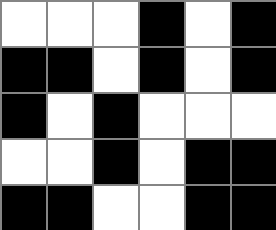[["white", "white", "white", "black", "white", "black"], ["black", "black", "white", "black", "white", "black"], ["black", "white", "black", "white", "white", "white"], ["white", "white", "black", "white", "black", "black"], ["black", "black", "white", "white", "black", "black"]]